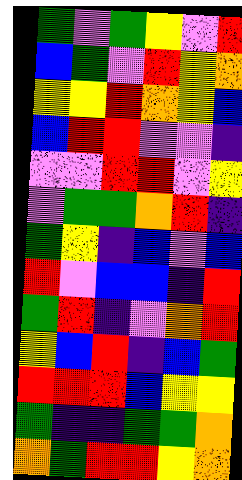[["green", "violet", "green", "yellow", "violet", "red"], ["blue", "green", "violet", "red", "yellow", "orange"], ["yellow", "yellow", "red", "orange", "yellow", "blue"], ["blue", "red", "red", "violet", "violet", "indigo"], ["violet", "violet", "red", "red", "violet", "yellow"], ["violet", "green", "green", "orange", "red", "indigo"], ["green", "yellow", "indigo", "blue", "violet", "blue"], ["red", "violet", "blue", "blue", "indigo", "red"], ["green", "red", "indigo", "violet", "orange", "red"], ["yellow", "blue", "red", "indigo", "blue", "green"], ["red", "red", "red", "blue", "yellow", "yellow"], ["green", "indigo", "indigo", "green", "green", "orange"], ["orange", "green", "red", "red", "yellow", "orange"]]